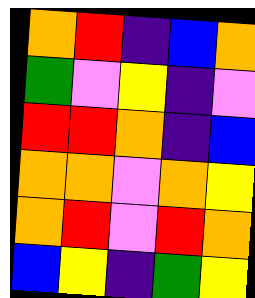[["orange", "red", "indigo", "blue", "orange"], ["green", "violet", "yellow", "indigo", "violet"], ["red", "red", "orange", "indigo", "blue"], ["orange", "orange", "violet", "orange", "yellow"], ["orange", "red", "violet", "red", "orange"], ["blue", "yellow", "indigo", "green", "yellow"]]